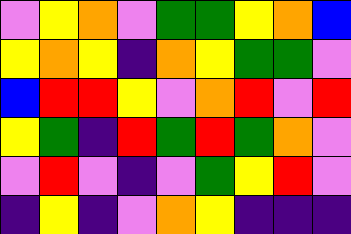[["violet", "yellow", "orange", "violet", "green", "green", "yellow", "orange", "blue"], ["yellow", "orange", "yellow", "indigo", "orange", "yellow", "green", "green", "violet"], ["blue", "red", "red", "yellow", "violet", "orange", "red", "violet", "red"], ["yellow", "green", "indigo", "red", "green", "red", "green", "orange", "violet"], ["violet", "red", "violet", "indigo", "violet", "green", "yellow", "red", "violet"], ["indigo", "yellow", "indigo", "violet", "orange", "yellow", "indigo", "indigo", "indigo"]]